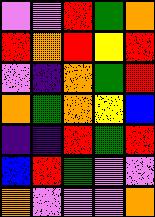[["violet", "violet", "red", "green", "orange"], ["red", "orange", "red", "yellow", "red"], ["violet", "indigo", "orange", "green", "red"], ["orange", "green", "orange", "yellow", "blue"], ["indigo", "indigo", "red", "green", "red"], ["blue", "red", "green", "violet", "violet"], ["orange", "violet", "violet", "violet", "orange"]]